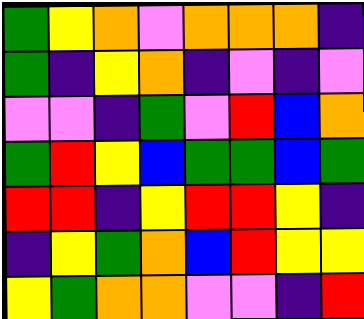[["green", "yellow", "orange", "violet", "orange", "orange", "orange", "indigo"], ["green", "indigo", "yellow", "orange", "indigo", "violet", "indigo", "violet"], ["violet", "violet", "indigo", "green", "violet", "red", "blue", "orange"], ["green", "red", "yellow", "blue", "green", "green", "blue", "green"], ["red", "red", "indigo", "yellow", "red", "red", "yellow", "indigo"], ["indigo", "yellow", "green", "orange", "blue", "red", "yellow", "yellow"], ["yellow", "green", "orange", "orange", "violet", "violet", "indigo", "red"]]